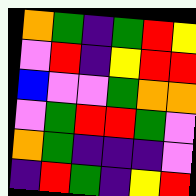[["orange", "green", "indigo", "green", "red", "yellow"], ["violet", "red", "indigo", "yellow", "red", "red"], ["blue", "violet", "violet", "green", "orange", "orange"], ["violet", "green", "red", "red", "green", "violet"], ["orange", "green", "indigo", "indigo", "indigo", "violet"], ["indigo", "red", "green", "indigo", "yellow", "red"]]